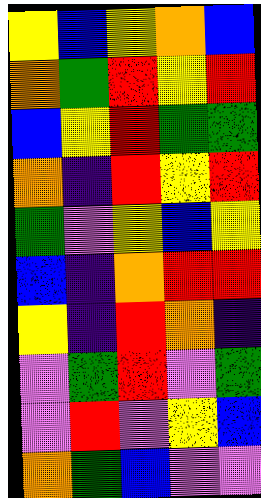[["yellow", "blue", "yellow", "orange", "blue"], ["orange", "green", "red", "yellow", "red"], ["blue", "yellow", "red", "green", "green"], ["orange", "indigo", "red", "yellow", "red"], ["green", "violet", "yellow", "blue", "yellow"], ["blue", "indigo", "orange", "red", "red"], ["yellow", "indigo", "red", "orange", "indigo"], ["violet", "green", "red", "violet", "green"], ["violet", "red", "violet", "yellow", "blue"], ["orange", "green", "blue", "violet", "violet"]]